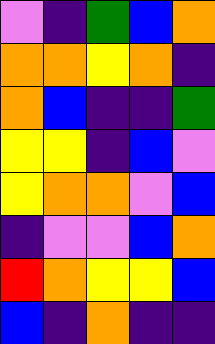[["violet", "indigo", "green", "blue", "orange"], ["orange", "orange", "yellow", "orange", "indigo"], ["orange", "blue", "indigo", "indigo", "green"], ["yellow", "yellow", "indigo", "blue", "violet"], ["yellow", "orange", "orange", "violet", "blue"], ["indigo", "violet", "violet", "blue", "orange"], ["red", "orange", "yellow", "yellow", "blue"], ["blue", "indigo", "orange", "indigo", "indigo"]]